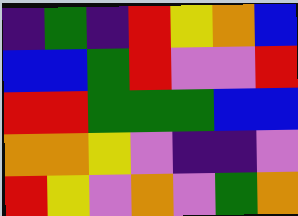[["indigo", "green", "indigo", "red", "yellow", "orange", "blue"], ["blue", "blue", "green", "red", "violet", "violet", "red"], ["red", "red", "green", "green", "green", "blue", "blue"], ["orange", "orange", "yellow", "violet", "indigo", "indigo", "violet"], ["red", "yellow", "violet", "orange", "violet", "green", "orange"]]